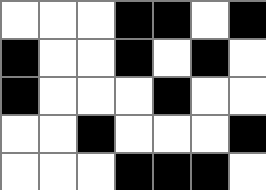[["white", "white", "white", "black", "black", "white", "black"], ["black", "white", "white", "black", "white", "black", "white"], ["black", "white", "white", "white", "black", "white", "white"], ["white", "white", "black", "white", "white", "white", "black"], ["white", "white", "white", "black", "black", "black", "white"]]